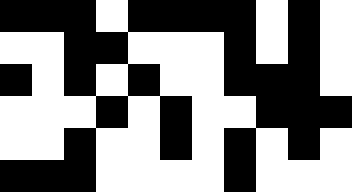[["black", "black", "black", "white", "black", "black", "black", "black", "white", "black", "white"], ["white", "white", "black", "black", "white", "white", "white", "black", "white", "black", "white"], ["black", "white", "black", "white", "black", "white", "white", "black", "black", "black", "white"], ["white", "white", "white", "black", "white", "black", "white", "white", "black", "black", "black"], ["white", "white", "black", "white", "white", "black", "white", "black", "white", "black", "white"], ["black", "black", "black", "white", "white", "white", "white", "black", "white", "white", "white"]]